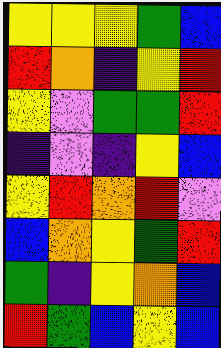[["yellow", "yellow", "yellow", "green", "blue"], ["red", "orange", "indigo", "yellow", "red"], ["yellow", "violet", "green", "green", "red"], ["indigo", "violet", "indigo", "yellow", "blue"], ["yellow", "red", "orange", "red", "violet"], ["blue", "orange", "yellow", "green", "red"], ["green", "indigo", "yellow", "orange", "blue"], ["red", "green", "blue", "yellow", "blue"]]